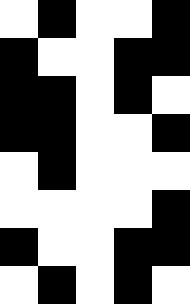[["white", "black", "white", "white", "black"], ["black", "white", "white", "black", "black"], ["black", "black", "white", "black", "white"], ["black", "black", "white", "white", "black"], ["white", "black", "white", "white", "white"], ["white", "white", "white", "white", "black"], ["black", "white", "white", "black", "black"], ["white", "black", "white", "black", "white"]]